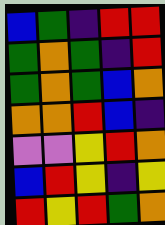[["blue", "green", "indigo", "red", "red"], ["green", "orange", "green", "indigo", "red"], ["green", "orange", "green", "blue", "orange"], ["orange", "orange", "red", "blue", "indigo"], ["violet", "violet", "yellow", "red", "orange"], ["blue", "red", "yellow", "indigo", "yellow"], ["red", "yellow", "red", "green", "orange"]]